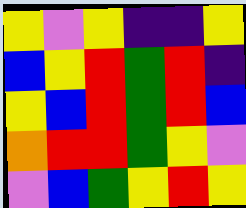[["yellow", "violet", "yellow", "indigo", "indigo", "yellow"], ["blue", "yellow", "red", "green", "red", "indigo"], ["yellow", "blue", "red", "green", "red", "blue"], ["orange", "red", "red", "green", "yellow", "violet"], ["violet", "blue", "green", "yellow", "red", "yellow"]]